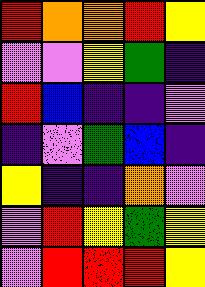[["red", "orange", "orange", "red", "yellow"], ["violet", "violet", "yellow", "green", "indigo"], ["red", "blue", "indigo", "indigo", "violet"], ["indigo", "violet", "green", "blue", "indigo"], ["yellow", "indigo", "indigo", "orange", "violet"], ["violet", "red", "yellow", "green", "yellow"], ["violet", "red", "red", "red", "yellow"]]